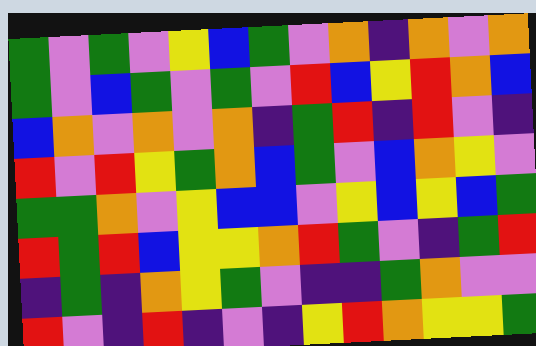[["green", "violet", "green", "violet", "yellow", "blue", "green", "violet", "orange", "indigo", "orange", "violet", "orange"], ["green", "violet", "blue", "green", "violet", "green", "violet", "red", "blue", "yellow", "red", "orange", "blue"], ["blue", "orange", "violet", "orange", "violet", "orange", "indigo", "green", "red", "indigo", "red", "violet", "indigo"], ["red", "violet", "red", "yellow", "green", "orange", "blue", "green", "violet", "blue", "orange", "yellow", "violet"], ["green", "green", "orange", "violet", "yellow", "blue", "blue", "violet", "yellow", "blue", "yellow", "blue", "green"], ["red", "green", "red", "blue", "yellow", "yellow", "orange", "red", "green", "violet", "indigo", "green", "red"], ["indigo", "green", "indigo", "orange", "yellow", "green", "violet", "indigo", "indigo", "green", "orange", "violet", "violet"], ["red", "violet", "indigo", "red", "indigo", "violet", "indigo", "yellow", "red", "orange", "yellow", "yellow", "green"]]